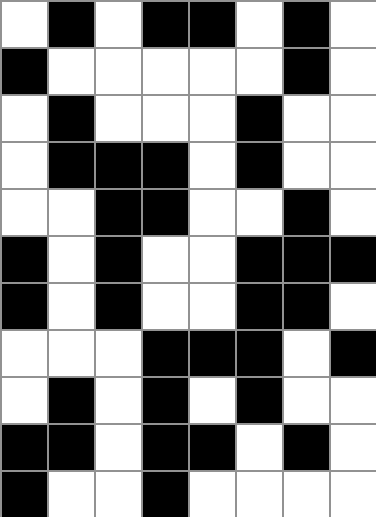[["white", "black", "white", "black", "black", "white", "black", "white"], ["black", "white", "white", "white", "white", "white", "black", "white"], ["white", "black", "white", "white", "white", "black", "white", "white"], ["white", "black", "black", "black", "white", "black", "white", "white"], ["white", "white", "black", "black", "white", "white", "black", "white"], ["black", "white", "black", "white", "white", "black", "black", "black"], ["black", "white", "black", "white", "white", "black", "black", "white"], ["white", "white", "white", "black", "black", "black", "white", "black"], ["white", "black", "white", "black", "white", "black", "white", "white"], ["black", "black", "white", "black", "black", "white", "black", "white"], ["black", "white", "white", "black", "white", "white", "white", "white"]]